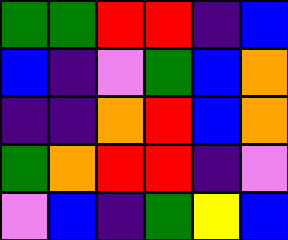[["green", "green", "red", "red", "indigo", "blue"], ["blue", "indigo", "violet", "green", "blue", "orange"], ["indigo", "indigo", "orange", "red", "blue", "orange"], ["green", "orange", "red", "red", "indigo", "violet"], ["violet", "blue", "indigo", "green", "yellow", "blue"]]